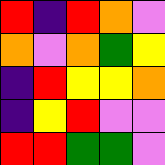[["red", "indigo", "red", "orange", "violet"], ["orange", "violet", "orange", "green", "yellow"], ["indigo", "red", "yellow", "yellow", "orange"], ["indigo", "yellow", "red", "violet", "violet"], ["red", "red", "green", "green", "violet"]]